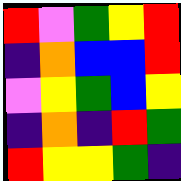[["red", "violet", "green", "yellow", "red"], ["indigo", "orange", "blue", "blue", "red"], ["violet", "yellow", "green", "blue", "yellow"], ["indigo", "orange", "indigo", "red", "green"], ["red", "yellow", "yellow", "green", "indigo"]]